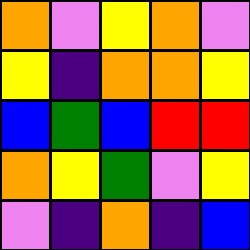[["orange", "violet", "yellow", "orange", "violet"], ["yellow", "indigo", "orange", "orange", "yellow"], ["blue", "green", "blue", "red", "red"], ["orange", "yellow", "green", "violet", "yellow"], ["violet", "indigo", "orange", "indigo", "blue"]]